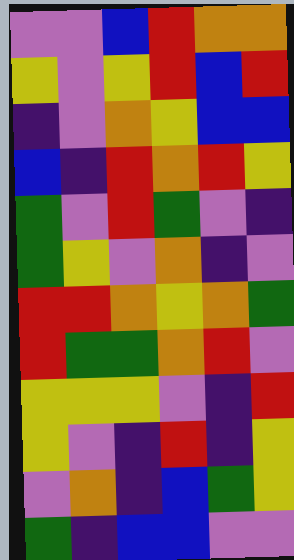[["violet", "violet", "blue", "red", "orange", "orange"], ["yellow", "violet", "yellow", "red", "blue", "red"], ["indigo", "violet", "orange", "yellow", "blue", "blue"], ["blue", "indigo", "red", "orange", "red", "yellow"], ["green", "violet", "red", "green", "violet", "indigo"], ["green", "yellow", "violet", "orange", "indigo", "violet"], ["red", "red", "orange", "yellow", "orange", "green"], ["red", "green", "green", "orange", "red", "violet"], ["yellow", "yellow", "yellow", "violet", "indigo", "red"], ["yellow", "violet", "indigo", "red", "indigo", "yellow"], ["violet", "orange", "indigo", "blue", "green", "yellow"], ["green", "indigo", "blue", "blue", "violet", "violet"]]